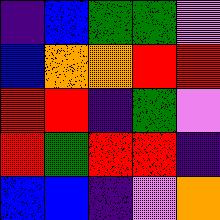[["indigo", "blue", "green", "green", "violet"], ["blue", "orange", "orange", "red", "red"], ["red", "red", "indigo", "green", "violet"], ["red", "green", "red", "red", "indigo"], ["blue", "blue", "indigo", "violet", "orange"]]